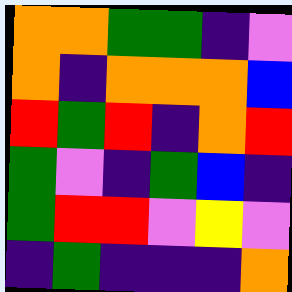[["orange", "orange", "green", "green", "indigo", "violet"], ["orange", "indigo", "orange", "orange", "orange", "blue"], ["red", "green", "red", "indigo", "orange", "red"], ["green", "violet", "indigo", "green", "blue", "indigo"], ["green", "red", "red", "violet", "yellow", "violet"], ["indigo", "green", "indigo", "indigo", "indigo", "orange"]]